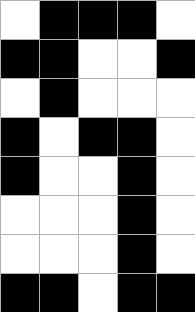[["white", "black", "black", "black", "white"], ["black", "black", "white", "white", "black"], ["white", "black", "white", "white", "white"], ["black", "white", "black", "black", "white"], ["black", "white", "white", "black", "white"], ["white", "white", "white", "black", "white"], ["white", "white", "white", "black", "white"], ["black", "black", "white", "black", "black"]]